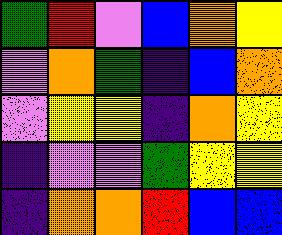[["green", "red", "violet", "blue", "orange", "yellow"], ["violet", "orange", "green", "indigo", "blue", "orange"], ["violet", "yellow", "yellow", "indigo", "orange", "yellow"], ["indigo", "violet", "violet", "green", "yellow", "yellow"], ["indigo", "orange", "orange", "red", "blue", "blue"]]